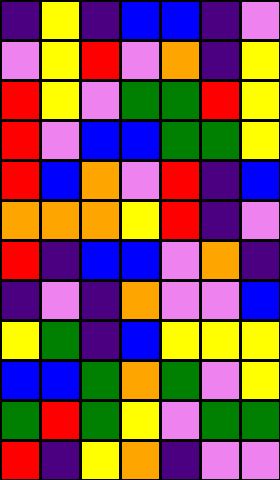[["indigo", "yellow", "indigo", "blue", "blue", "indigo", "violet"], ["violet", "yellow", "red", "violet", "orange", "indigo", "yellow"], ["red", "yellow", "violet", "green", "green", "red", "yellow"], ["red", "violet", "blue", "blue", "green", "green", "yellow"], ["red", "blue", "orange", "violet", "red", "indigo", "blue"], ["orange", "orange", "orange", "yellow", "red", "indigo", "violet"], ["red", "indigo", "blue", "blue", "violet", "orange", "indigo"], ["indigo", "violet", "indigo", "orange", "violet", "violet", "blue"], ["yellow", "green", "indigo", "blue", "yellow", "yellow", "yellow"], ["blue", "blue", "green", "orange", "green", "violet", "yellow"], ["green", "red", "green", "yellow", "violet", "green", "green"], ["red", "indigo", "yellow", "orange", "indigo", "violet", "violet"]]